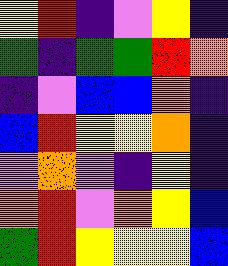[["yellow", "red", "indigo", "violet", "yellow", "indigo"], ["green", "indigo", "green", "green", "red", "orange"], ["indigo", "violet", "blue", "blue", "orange", "indigo"], ["blue", "red", "yellow", "yellow", "orange", "indigo"], ["violet", "orange", "violet", "indigo", "yellow", "indigo"], ["orange", "red", "violet", "orange", "yellow", "blue"], ["green", "red", "yellow", "yellow", "yellow", "blue"]]